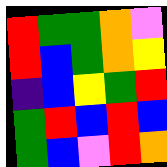[["red", "green", "green", "orange", "violet"], ["red", "blue", "green", "orange", "yellow"], ["indigo", "blue", "yellow", "green", "red"], ["green", "red", "blue", "red", "blue"], ["green", "blue", "violet", "red", "orange"]]